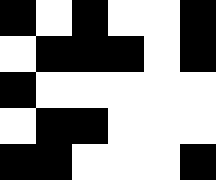[["black", "white", "black", "white", "white", "black"], ["white", "black", "black", "black", "white", "black"], ["black", "white", "white", "white", "white", "white"], ["white", "black", "black", "white", "white", "white"], ["black", "black", "white", "white", "white", "black"]]